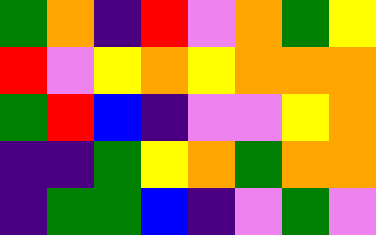[["green", "orange", "indigo", "red", "violet", "orange", "green", "yellow"], ["red", "violet", "yellow", "orange", "yellow", "orange", "orange", "orange"], ["green", "red", "blue", "indigo", "violet", "violet", "yellow", "orange"], ["indigo", "indigo", "green", "yellow", "orange", "green", "orange", "orange"], ["indigo", "green", "green", "blue", "indigo", "violet", "green", "violet"]]